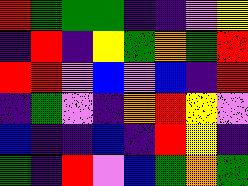[["red", "green", "green", "green", "indigo", "indigo", "violet", "yellow"], ["indigo", "red", "indigo", "yellow", "green", "orange", "green", "red"], ["red", "red", "violet", "blue", "violet", "blue", "indigo", "red"], ["indigo", "green", "violet", "indigo", "orange", "red", "yellow", "violet"], ["blue", "indigo", "indigo", "blue", "indigo", "red", "yellow", "indigo"], ["green", "indigo", "red", "violet", "blue", "green", "orange", "green"]]